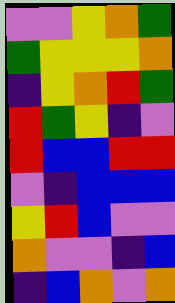[["violet", "violet", "yellow", "orange", "green"], ["green", "yellow", "yellow", "yellow", "orange"], ["indigo", "yellow", "orange", "red", "green"], ["red", "green", "yellow", "indigo", "violet"], ["red", "blue", "blue", "red", "red"], ["violet", "indigo", "blue", "blue", "blue"], ["yellow", "red", "blue", "violet", "violet"], ["orange", "violet", "violet", "indigo", "blue"], ["indigo", "blue", "orange", "violet", "orange"]]